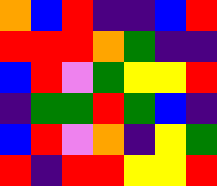[["orange", "blue", "red", "indigo", "indigo", "blue", "red"], ["red", "red", "red", "orange", "green", "indigo", "indigo"], ["blue", "red", "violet", "green", "yellow", "yellow", "red"], ["indigo", "green", "green", "red", "green", "blue", "indigo"], ["blue", "red", "violet", "orange", "indigo", "yellow", "green"], ["red", "indigo", "red", "red", "yellow", "yellow", "red"]]